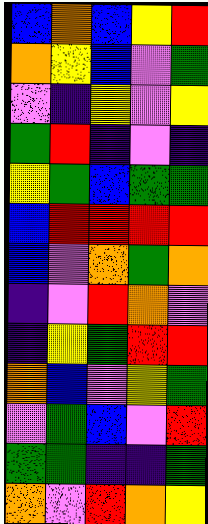[["blue", "orange", "blue", "yellow", "red"], ["orange", "yellow", "blue", "violet", "green"], ["violet", "indigo", "yellow", "violet", "yellow"], ["green", "red", "indigo", "violet", "indigo"], ["yellow", "green", "blue", "green", "green"], ["blue", "red", "red", "red", "red"], ["blue", "violet", "orange", "green", "orange"], ["indigo", "violet", "red", "orange", "violet"], ["indigo", "yellow", "green", "red", "red"], ["orange", "blue", "violet", "yellow", "green"], ["violet", "green", "blue", "violet", "red"], ["green", "green", "indigo", "indigo", "green"], ["orange", "violet", "red", "orange", "yellow"]]